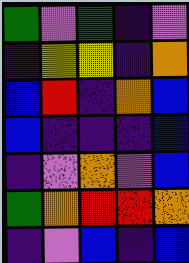[["green", "violet", "green", "indigo", "violet"], ["indigo", "yellow", "yellow", "indigo", "orange"], ["blue", "red", "indigo", "orange", "blue"], ["blue", "indigo", "indigo", "indigo", "blue"], ["indigo", "violet", "orange", "violet", "blue"], ["green", "orange", "red", "red", "orange"], ["indigo", "violet", "blue", "indigo", "blue"]]